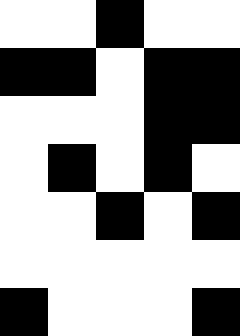[["white", "white", "black", "white", "white"], ["black", "black", "white", "black", "black"], ["white", "white", "white", "black", "black"], ["white", "black", "white", "black", "white"], ["white", "white", "black", "white", "black"], ["white", "white", "white", "white", "white"], ["black", "white", "white", "white", "black"]]